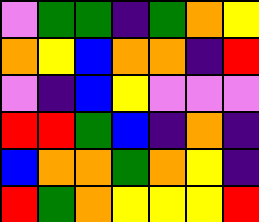[["violet", "green", "green", "indigo", "green", "orange", "yellow"], ["orange", "yellow", "blue", "orange", "orange", "indigo", "red"], ["violet", "indigo", "blue", "yellow", "violet", "violet", "violet"], ["red", "red", "green", "blue", "indigo", "orange", "indigo"], ["blue", "orange", "orange", "green", "orange", "yellow", "indigo"], ["red", "green", "orange", "yellow", "yellow", "yellow", "red"]]